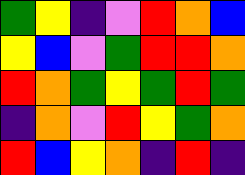[["green", "yellow", "indigo", "violet", "red", "orange", "blue"], ["yellow", "blue", "violet", "green", "red", "red", "orange"], ["red", "orange", "green", "yellow", "green", "red", "green"], ["indigo", "orange", "violet", "red", "yellow", "green", "orange"], ["red", "blue", "yellow", "orange", "indigo", "red", "indigo"]]